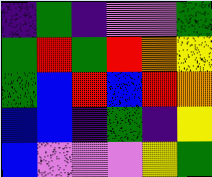[["indigo", "green", "indigo", "violet", "violet", "green"], ["green", "red", "green", "red", "orange", "yellow"], ["green", "blue", "red", "blue", "red", "orange"], ["blue", "blue", "indigo", "green", "indigo", "yellow"], ["blue", "violet", "violet", "violet", "yellow", "green"]]